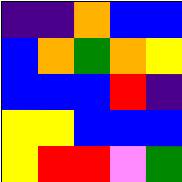[["indigo", "indigo", "orange", "blue", "blue"], ["blue", "orange", "green", "orange", "yellow"], ["blue", "blue", "blue", "red", "indigo"], ["yellow", "yellow", "blue", "blue", "blue"], ["yellow", "red", "red", "violet", "green"]]